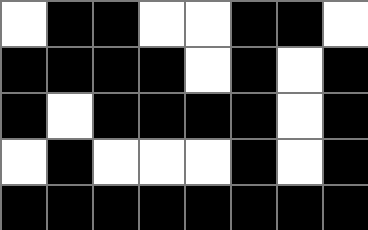[["white", "black", "black", "white", "white", "black", "black", "white"], ["black", "black", "black", "black", "white", "black", "white", "black"], ["black", "white", "black", "black", "black", "black", "white", "black"], ["white", "black", "white", "white", "white", "black", "white", "black"], ["black", "black", "black", "black", "black", "black", "black", "black"]]